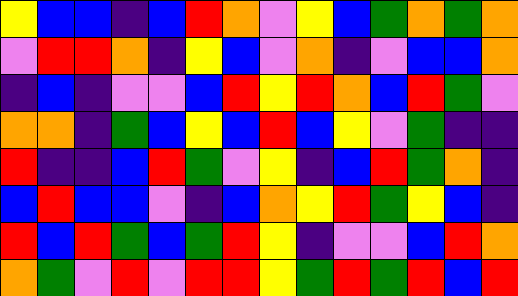[["yellow", "blue", "blue", "indigo", "blue", "red", "orange", "violet", "yellow", "blue", "green", "orange", "green", "orange"], ["violet", "red", "red", "orange", "indigo", "yellow", "blue", "violet", "orange", "indigo", "violet", "blue", "blue", "orange"], ["indigo", "blue", "indigo", "violet", "violet", "blue", "red", "yellow", "red", "orange", "blue", "red", "green", "violet"], ["orange", "orange", "indigo", "green", "blue", "yellow", "blue", "red", "blue", "yellow", "violet", "green", "indigo", "indigo"], ["red", "indigo", "indigo", "blue", "red", "green", "violet", "yellow", "indigo", "blue", "red", "green", "orange", "indigo"], ["blue", "red", "blue", "blue", "violet", "indigo", "blue", "orange", "yellow", "red", "green", "yellow", "blue", "indigo"], ["red", "blue", "red", "green", "blue", "green", "red", "yellow", "indigo", "violet", "violet", "blue", "red", "orange"], ["orange", "green", "violet", "red", "violet", "red", "red", "yellow", "green", "red", "green", "red", "blue", "red"]]